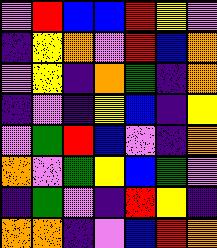[["violet", "red", "blue", "blue", "red", "yellow", "violet"], ["indigo", "yellow", "orange", "violet", "red", "blue", "orange"], ["violet", "yellow", "indigo", "orange", "green", "indigo", "orange"], ["indigo", "violet", "indigo", "yellow", "blue", "indigo", "yellow"], ["violet", "green", "red", "blue", "violet", "indigo", "orange"], ["orange", "violet", "green", "yellow", "blue", "green", "violet"], ["indigo", "green", "violet", "indigo", "red", "yellow", "indigo"], ["orange", "orange", "indigo", "violet", "blue", "red", "orange"]]